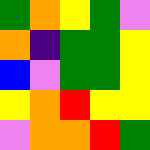[["green", "orange", "yellow", "green", "violet"], ["orange", "indigo", "green", "green", "yellow"], ["blue", "violet", "green", "green", "yellow"], ["yellow", "orange", "red", "yellow", "yellow"], ["violet", "orange", "orange", "red", "green"]]